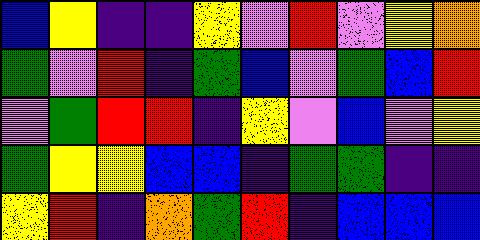[["blue", "yellow", "indigo", "indigo", "yellow", "violet", "red", "violet", "yellow", "orange"], ["green", "violet", "red", "indigo", "green", "blue", "violet", "green", "blue", "red"], ["violet", "green", "red", "red", "indigo", "yellow", "violet", "blue", "violet", "yellow"], ["green", "yellow", "yellow", "blue", "blue", "indigo", "green", "green", "indigo", "indigo"], ["yellow", "red", "indigo", "orange", "green", "red", "indigo", "blue", "blue", "blue"]]